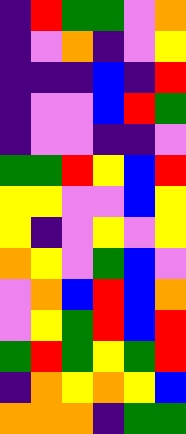[["indigo", "red", "green", "green", "violet", "orange"], ["indigo", "violet", "orange", "indigo", "violet", "yellow"], ["indigo", "indigo", "indigo", "blue", "indigo", "red"], ["indigo", "violet", "violet", "blue", "red", "green"], ["indigo", "violet", "violet", "indigo", "indigo", "violet"], ["green", "green", "red", "yellow", "blue", "red"], ["yellow", "yellow", "violet", "violet", "blue", "yellow"], ["yellow", "indigo", "violet", "yellow", "violet", "yellow"], ["orange", "yellow", "violet", "green", "blue", "violet"], ["violet", "orange", "blue", "red", "blue", "orange"], ["violet", "yellow", "green", "red", "blue", "red"], ["green", "red", "green", "yellow", "green", "red"], ["indigo", "orange", "yellow", "orange", "yellow", "blue"], ["orange", "orange", "orange", "indigo", "green", "green"]]